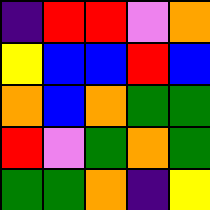[["indigo", "red", "red", "violet", "orange"], ["yellow", "blue", "blue", "red", "blue"], ["orange", "blue", "orange", "green", "green"], ["red", "violet", "green", "orange", "green"], ["green", "green", "orange", "indigo", "yellow"]]